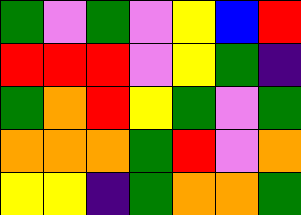[["green", "violet", "green", "violet", "yellow", "blue", "red"], ["red", "red", "red", "violet", "yellow", "green", "indigo"], ["green", "orange", "red", "yellow", "green", "violet", "green"], ["orange", "orange", "orange", "green", "red", "violet", "orange"], ["yellow", "yellow", "indigo", "green", "orange", "orange", "green"]]